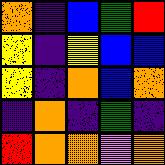[["orange", "indigo", "blue", "green", "red"], ["yellow", "indigo", "yellow", "blue", "blue"], ["yellow", "indigo", "orange", "blue", "orange"], ["indigo", "orange", "indigo", "green", "indigo"], ["red", "orange", "orange", "violet", "orange"]]